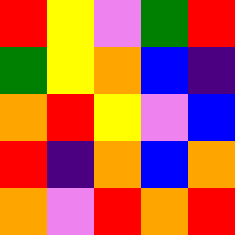[["red", "yellow", "violet", "green", "red"], ["green", "yellow", "orange", "blue", "indigo"], ["orange", "red", "yellow", "violet", "blue"], ["red", "indigo", "orange", "blue", "orange"], ["orange", "violet", "red", "orange", "red"]]